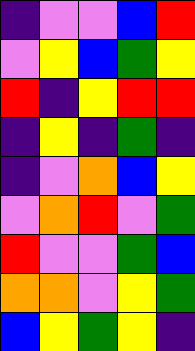[["indigo", "violet", "violet", "blue", "red"], ["violet", "yellow", "blue", "green", "yellow"], ["red", "indigo", "yellow", "red", "red"], ["indigo", "yellow", "indigo", "green", "indigo"], ["indigo", "violet", "orange", "blue", "yellow"], ["violet", "orange", "red", "violet", "green"], ["red", "violet", "violet", "green", "blue"], ["orange", "orange", "violet", "yellow", "green"], ["blue", "yellow", "green", "yellow", "indigo"]]